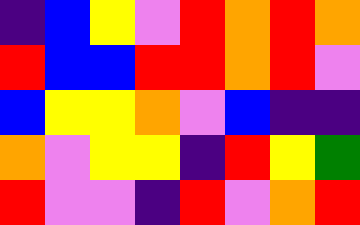[["indigo", "blue", "yellow", "violet", "red", "orange", "red", "orange"], ["red", "blue", "blue", "red", "red", "orange", "red", "violet"], ["blue", "yellow", "yellow", "orange", "violet", "blue", "indigo", "indigo"], ["orange", "violet", "yellow", "yellow", "indigo", "red", "yellow", "green"], ["red", "violet", "violet", "indigo", "red", "violet", "orange", "red"]]